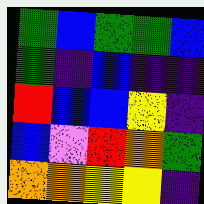[["green", "blue", "green", "green", "blue"], ["green", "indigo", "blue", "indigo", "indigo"], ["red", "blue", "blue", "yellow", "indigo"], ["blue", "violet", "red", "orange", "green"], ["orange", "orange", "yellow", "yellow", "indigo"]]